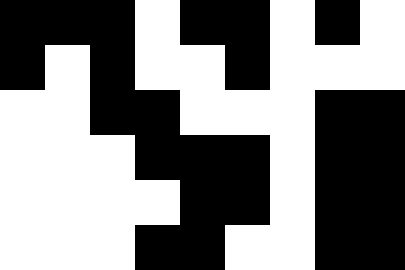[["black", "black", "black", "white", "black", "black", "white", "black", "white"], ["black", "white", "black", "white", "white", "black", "white", "white", "white"], ["white", "white", "black", "black", "white", "white", "white", "black", "black"], ["white", "white", "white", "black", "black", "black", "white", "black", "black"], ["white", "white", "white", "white", "black", "black", "white", "black", "black"], ["white", "white", "white", "black", "black", "white", "white", "black", "black"]]